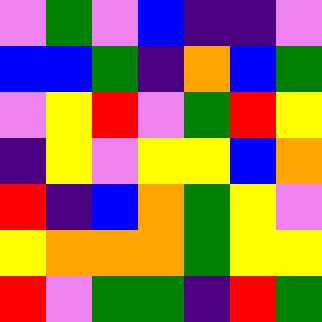[["violet", "green", "violet", "blue", "indigo", "indigo", "violet"], ["blue", "blue", "green", "indigo", "orange", "blue", "green"], ["violet", "yellow", "red", "violet", "green", "red", "yellow"], ["indigo", "yellow", "violet", "yellow", "yellow", "blue", "orange"], ["red", "indigo", "blue", "orange", "green", "yellow", "violet"], ["yellow", "orange", "orange", "orange", "green", "yellow", "yellow"], ["red", "violet", "green", "green", "indigo", "red", "green"]]